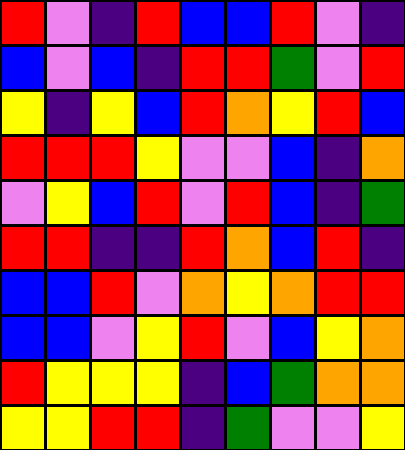[["red", "violet", "indigo", "red", "blue", "blue", "red", "violet", "indigo"], ["blue", "violet", "blue", "indigo", "red", "red", "green", "violet", "red"], ["yellow", "indigo", "yellow", "blue", "red", "orange", "yellow", "red", "blue"], ["red", "red", "red", "yellow", "violet", "violet", "blue", "indigo", "orange"], ["violet", "yellow", "blue", "red", "violet", "red", "blue", "indigo", "green"], ["red", "red", "indigo", "indigo", "red", "orange", "blue", "red", "indigo"], ["blue", "blue", "red", "violet", "orange", "yellow", "orange", "red", "red"], ["blue", "blue", "violet", "yellow", "red", "violet", "blue", "yellow", "orange"], ["red", "yellow", "yellow", "yellow", "indigo", "blue", "green", "orange", "orange"], ["yellow", "yellow", "red", "red", "indigo", "green", "violet", "violet", "yellow"]]